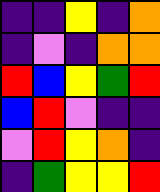[["indigo", "indigo", "yellow", "indigo", "orange"], ["indigo", "violet", "indigo", "orange", "orange"], ["red", "blue", "yellow", "green", "red"], ["blue", "red", "violet", "indigo", "indigo"], ["violet", "red", "yellow", "orange", "indigo"], ["indigo", "green", "yellow", "yellow", "red"]]